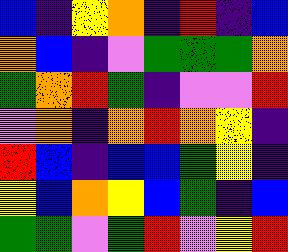[["blue", "indigo", "yellow", "orange", "indigo", "red", "indigo", "blue"], ["orange", "blue", "indigo", "violet", "green", "green", "green", "orange"], ["green", "orange", "red", "green", "indigo", "violet", "violet", "red"], ["violet", "orange", "indigo", "orange", "red", "orange", "yellow", "indigo"], ["red", "blue", "indigo", "blue", "blue", "green", "yellow", "indigo"], ["yellow", "blue", "orange", "yellow", "blue", "green", "indigo", "blue"], ["green", "green", "violet", "green", "red", "violet", "yellow", "red"]]